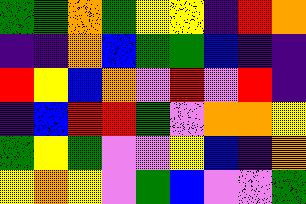[["green", "green", "orange", "green", "yellow", "yellow", "indigo", "red", "orange"], ["indigo", "indigo", "orange", "blue", "green", "green", "blue", "indigo", "indigo"], ["red", "yellow", "blue", "orange", "violet", "red", "violet", "red", "indigo"], ["indigo", "blue", "red", "red", "green", "violet", "orange", "orange", "yellow"], ["green", "yellow", "green", "violet", "violet", "yellow", "blue", "indigo", "orange"], ["yellow", "orange", "yellow", "violet", "green", "blue", "violet", "violet", "green"]]